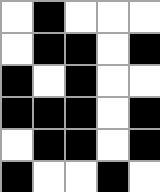[["white", "black", "white", "white", "white"], ["white", "black", "black", "white", "black"], ["black", "white", "black", "white", "white"], ["black", "black", "black", "white", "black"], ["white", "black", "black", "white", "black"], ["black", "white", "white", "black", "white"]]